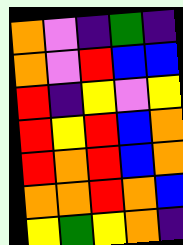[["orange", "violet", "indigo", "green", "indigo"], ["orange", "violet", "red", "blue", "blue"], ["red", "indigo", "yellow", "violet", "yellow"], ["red", "yellow", "red", "blue", "orange"], ["red", "orange", "red", "blue", "orange"], ["orange", "orange", "red", "orange", "blue"], ["yellow", "green", "yellow", "orange", "indigo"]]